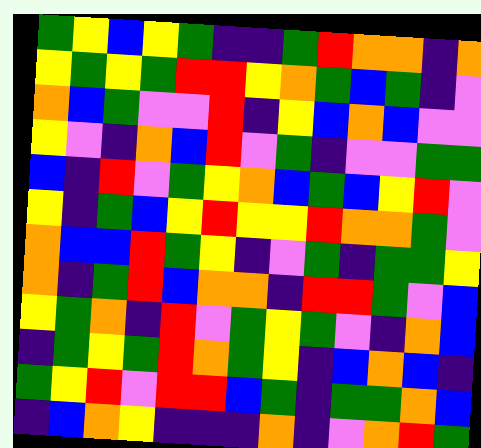[["green", "yellow", "blue", "yellow", "green", "indigo", "indigo", "green", "red", "orange", "orange", "indigo", "orange"], ["yellow", "green", "yellow", "green", "red", "red", "yellow", "orange", "green", "blue", "green", "indigo", "violet"], ["orange", "blue", "green", "violet", "violet", "red", "indigo", "yellow", "blue", "orange", "blue", "violet", "violet"], ["yellow", "violet", "indigo", "orange", "blue", "red", "violet", "green", "indigo", "violet", "violet", "green", "green"], ["blue", "indigo", "red", "violet", "green", "yellow", "orange", "blue", "green", "blue", "yellow", "red", "violet"], ["yellow", "indigo", "green", "blue", "yellow", "red", "yellow", "yellow", "red", "orange", "orange", "green", "violet"], ["orange", "blue", "blue", "red", "green", "yellow", "indigo", "violet", "green", "indigo", "green", "green", "yellow"], ["orange", "indigo", "green", "red", "blue", "orange", "orange", "indigo", "red", "red", "green", "violet", "blue"], ["yellow", "green", "orange", "indigo", "red", "violet", "green", "yellow", "green", "violet", "indigo", "orange", "blue"], ["indigo", "green", "yellow", "green", "red", "orange", "green", "yellow", "indigo", "blue", "orange", "blue", "indigo"], ["green", "yellow", "red", "violet", "red", "red", "blue", "green", "indigo", "green", "green", "orange", "blue"], ["indigo", "blue", "orange", "yellow", "indigo", "indigo", "indigo", "orange", "indigo", "violet", "orange", "red", "green"]]